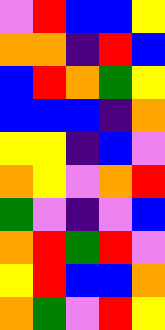[["violet", "red", "blue", "blue", "yellow"], ["orange", "orange", "indigo", "red", "blue"], ["blue", "red", "orange", "green", "yellow"], ["blue", "blue", "blue", "indigo", "orange"], ["yellow", "yellow", "indigo", "blue", "violet"], ["orange", "yellow", "violet", "orange", "red"], ["green", "violet", "indigo", "violet", "blue"], ["orange", "red", "green", "red", "violet"], ["yellow", "red", "blue", "blue", "orange"], ["orange", "green", "violet", "red", "yellow"]]